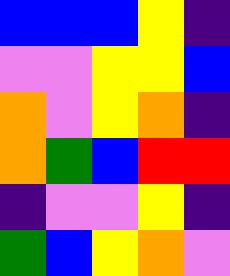[["blue", "blue", "blue", "yellow", "indigo"], ["violet", "violet", "yellow", "yellow", "blue"], ["orange", "violet", "yellow", "orange", "indigo"], ["orange", "green", "blue", "red", "red"], ["indigo", "violet", "violet", "yellow", "indigo"], ["green", "blue", "yellow", "orange", "violet"]]